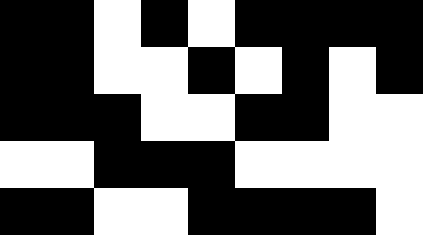[["black", "black", "white", "black", "white", "black", "black", "black", "black"], ["black", "black", "white", "white", "black", "white", "black", "white", "black"], ["black", "black", "black", "white", "white", "black", "black", "white", "white"], ["white", "white", "black", "black", "black", "white", "white", "white", "white"], ["black", "black", "white", "white", "black", "black", "black", "black", "white"]]